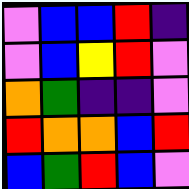[["violet", "blue", "blue", "red", "indigo"], ["violet", "blue", "yellow", "red", "violet"], ["orange", "green", "indigo", "indigo", "violet"], ["red", "orange", "orange", "blue", "red"], ["blue", "green", "red", "blue", "violet"]]